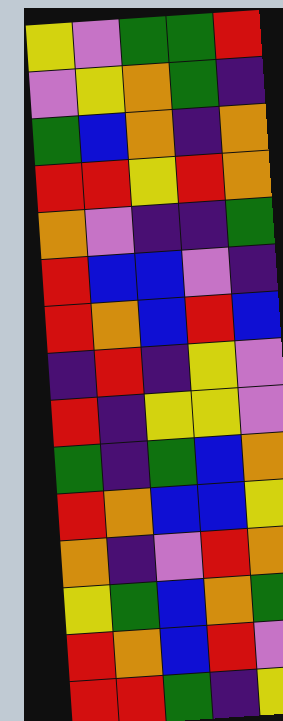[["yellow", "violet", "green", "green", "red"], ["violet", "yellow", "orange", "green", "indigo"], ["green", "blue", "orange", "indigo", "orange"], ["red", "red", "yellow", "red", "orange"], ["orange", "violet", "indigo", "indigo", "green"], ["red", "blue", "blue", "violet", "indigo"], ["red", "orange", "blue", "red", "blue"], ["indigo", "red", "indigo", "yellow", "violet"], ["red", "indigo", "yellow", "yellow", "violet"], ["green", "indigo", "green", "blue", "orange"], ["red", "orange", "blue", "blue", "yellow"], ["orange", "indigo", "violet", "red", "orange"], ["yellow", "green", "blue", "orange", "green"], ["red", "orange", "blue", "red", "violet"], ["red", "red", "green", "indigo", "yellow"]]